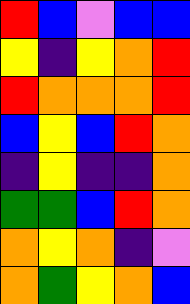[["red", "blue", "violet", "blue", "blue"], ["yellow", "indigo", "yellow", "orange", "red"], ["red", "orange", "orange", "orange", "red"], ["blue", "yellow", "blue", "red", "orange"], ["indigo", "yellow", "indigo", "indigo", "orange"], ["green", "green", "blue", "red", "orange"], ["orange", "yellow", "orange", "indigo", "violet"], ["orange", "green", "yellow", "orange", "blue"]]